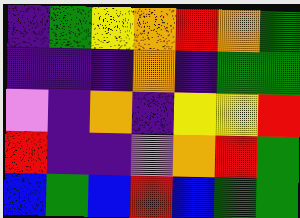[["indigo", "green", "yellow", "orange", "red", "orange", "green"], ["indigo", "indigo", "indigo", "orange", "indigo", "green", "green"], ["violet", "indigo", "orange", "indigo", "yellow", "yellow", "red"], ["red", "indigo", "indigo", "violet", "orange", "red", "green"], ["blue", "green", "blue", "red", "blue", "green", "green"]]